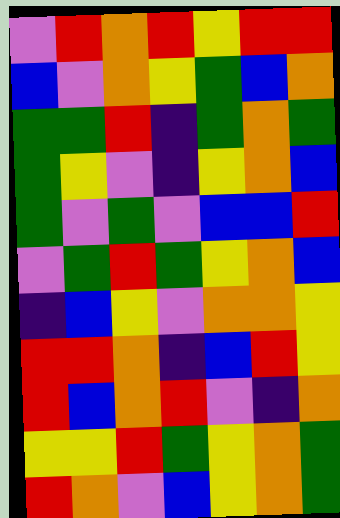[["violet", "red", "orange", "red", "yellow", "red", "red"], ["blue", "violet", "orange", "yellow", "green", "blue", "orange"], ["green", "green", "red", "indigo", "green", "orange", "green"], ["green", "yellow", "violet", "indigo", "yellow", "orange", "blue"], ["green", "violet", "green", "violet", "blue", "blue", "red"], ["violet", "green", "red", "green", "yellow", "orange", "blue"], ["indigo", "blue", "yellow", "violet", "orange", "orange", "yellow"], ["red", "red", "orange", "indigo", "blue", "red", "yellow"], ["red", "blue", "orange", "red", "violet", "indigo", "orange"], ["yellow", "yellow", "red", "green", "yellow", "orange", "green"], ["red", "orange", "violet", "blue", "yellow", "orange", "green"]]